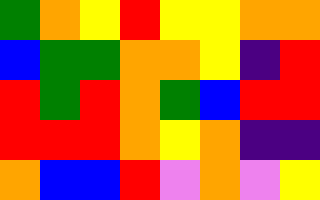[["green", "orange", "yellow", "red", "yellow", "yellow", "orange", "orange"], ["blue", "green", "green", "orange", "orange", "yellow", "indigo", "red"], ["red", "green", "red", "orange", "green", "blue", "red", "red"], ["red", "red", "red", "orange", "yellow", "orange", "indigo", "indigo"], ["orange", "blue", "blue", "red", "violet", "orange", "violet", "yellow"]]